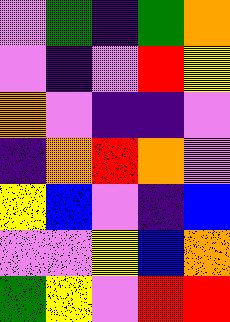[["violet", "green", "indigo", "green", "orange"], ["violet", "indigo", "violet", "red", "yellow"], ["orange", "violet", "indigo", "indigo", "violet"], ["indigo", "orange", "red", "orange", "violet"], ["yellow", "blue", "violet", "indigo", "blue"], ["violet", "violet", "yellow", "blue", "orange"], ["green", "yellow", "violet", "red", "red"]]